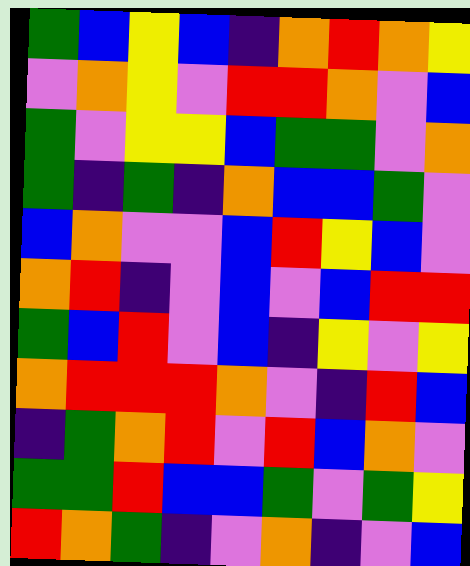[["green", "blue", "yellow", "blue", "indigo", "orange", "red", "orange", "yellow"], ["violet", "orange", "yellow", "violet", "red", "red", "orange", "violet", "blue"], ["green", "violet", "yellow", "yellow", "blue", "green", "green", "violet", "orange"], ["green", "indigo", "green", "indigo", "orange", "blue", "blue", "green", "violet"], ["blue", "orange", "violet", "violet", "blue", "red", "yellow", "blue", "violet"], ["orange", "red", "indigo", "violet", "blue", "violet", "blue", "red", "red"], ["green", "blue", "red", "violet", "blue", "indigo", "yellow", "violet", "yellow"], ["orange", "red", "red", "red", "orange", "violet", "indigo", "red", "blue"], ["indigo", "green", "orange", "red", "violet", "red", "blue", "orange", "violet"], ["green", "green", "red", "blue", "blue", "green", "violet", "green", "yellow"], ["red", "orange", "green", "indigo", "violet", "orange", "indigo", "violet", "blue"]]